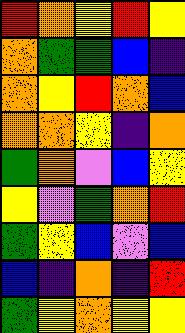[["red", "orange", "yellow", "red", "yellow"], ["orange", "green", "green", "blue", "indigo"], ["orange", "yellow", "red", "orange", "blue"], ["orange", "orange", "yellow", "indigo", "orange"], ["green", "orange", "violet", "blue", "yellow"], ["yellow", "violet", "green", "orange", "red"], ["green", "yellow", "blue", "violet", "blue"], ["blue", "indigo", "orange", "indigo", "red"], ["green", "yellow", "orange", "yellow", "yellow"]]